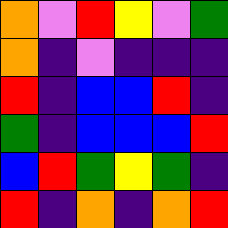[["orange", "violet", "red", "yellow", "violet", "green"], ["orange", "indigo", "violet", "indigo", "indigo", "indigo"], ["red", "indigo", "blue", "blue", "red", "indigo"], ["green", "indigo", "blue", "blue", "blue", "red"], ["blue", "red", "green", "yellow", "green", "indigo"], ["red", "indigo", "orange", "indigo", "orange", "red"]]